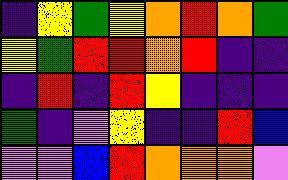[["indigo", "yellow", "green", "yellow", "orange", "red", "orange", "green"], ["yellow", "green", "red", "red", "orange", "red", "indigo", "indigo"], ["indigo", "red", "indigo", "red", "yellow", "indigo", "indigo", "indigo"], ["green", "indigo", "violet", "yellow", "indigo", "indigo", "red", "blue"], ["violet", "violet", "blue", "red", "orange", "orange", "orange", "violet"]]